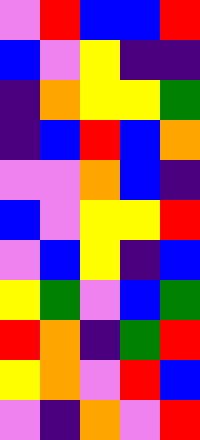[["violet", "red", "blue", "blue", "red"], ["blue", "violet", "yellow", "indigo", "indigo"], ["indigo", "orange", "yellow", "yellow", "green"], ["indigo", "blue", "red", "blue", "orange"], ["violet", "violet", "orange", "blue", "indigo"], ["blue", "violet", "yellow", "yellow", "red"], ["violet", "blue", "yellow", "indigo", "blue"], ["yellow", "green", "violet", "blue", "green"], ["red", "orange", "indigo", "green", "red"], ["yellow", "orange", "violet", "red", "blue"], ["violet", "indigo", "orange", "violet", "red"]]